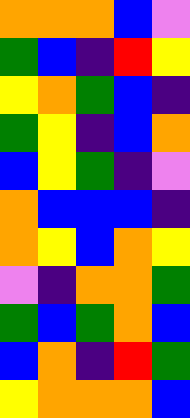[["orange", "orange", "orange", "blue", "violet"], ["green", "blue", "indigo", "red", "yellow"], ["yellow", "orange", "green", "blue", "indigo"], ["green", "yellow", "indigo", "blue", "orange"], ["blue", "yellow", "green", "indigo", "violet"], ["orange", "blue", "blue", "blue", "indigo"], ["orange", "yellow", "blue", "orange", "yellow"], ["violet", "indigo", "orange", "orange", "green"], ["green", "blue", "green", "orange", "blue"], ["blue", "orange", "indigo", "red", "green"], ["yellow", "orange", "orange", "orange", "blue"]]